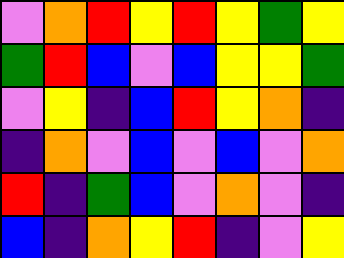[["violet", "orange", "red", "yellow", "red", "yellow", "green", "yellow"], ["green", "red", "blue", "violet", "blue", "yellow", "yellow", "green"], ["violet", "yellow", "indigo", "blue", "red", "yellow", "orange", "indigo"], ["indigo", "orange", "violet", "blue", "violet", "blue", "violet", "orange"], ["red", "indigo", "green", "blue", "violet", "orange", "violet", "indigo"], ["blue", "indigo", "orange", "yellow", "red", "indigo", "violet", "yellow"]]